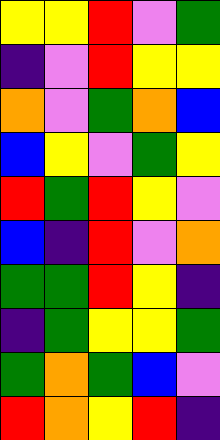[["yellow", "yellow", "red", "violet", "green"], ["indigo", "violet", "red", "yellow", "yellow"], ["orange", "violet", "green", "orange", "blue"], ["blue", "yellow", "violet", "green", "yellow"], ["red", "green", "red", "yellow", "violet"], ["blue", "indigo", "red", "violet", "orange"], ["green", "green", "red", "yellow", "indigo"], ["indigo", "green", "yellow", "yellow", "green"], ["green", "orange", "green", "blue", "violet"], ["red", "orange", "yellow", "red", "indigo"]]